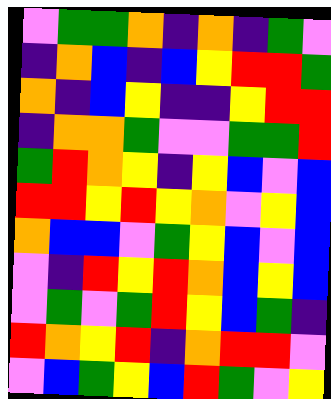[["violet", "green", "green", "orange", "indigo", "orange", "indigo", "green", "violet"], ["indigo", "orange", "blue", "indigo", "blue", "yellow", "red", "red", "green"], ["orange", "indigo", "blue", "yellow", "indigo", "indigo", "yellow", "red", "red"], ["indigo", "orange", "orange", "green", "violet", "violet", "green", "green", "red"], ["green", "red", "orange", "yellow", "indigo", "yellow", "blue", "violet", "blue"], ["red", "red", "yellow", "red", "yellow", "orange", "violet", "yellow", "blue"], ["orange", "blue", "blue", "violet", "green", "yellow", "blue", "violet", "blue"], ["violet", "indigo", "red", "yellow", "red", "orange", "blue", "yellow", "blue"], ["violet", "green", "violet", "green", "red", "yellow", "blue", "green", "indigo"], ["red", "orange", "yellow", "red", "indigo", "orange", "red", "red", "violet"], ["violet", "blue", "green", "yellow", "blue", "red", "green", "violet", "yellow"]]